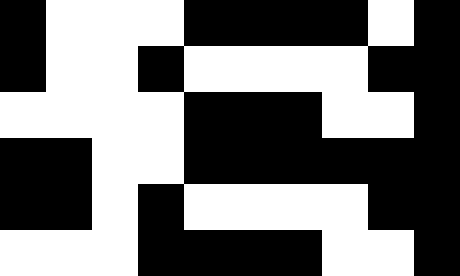[["black", "white", "white", "white", "black", "black", "black", "black", "white", "black"], ["black", "white", "white", "black", "white", "white", "white", "white", "black", "black"], ["white", "white", "white", "white", "black", "black", "black", "white", "white", "black"], ["black", "black", "white", "white", "black", "black", "black", "black", "black", "black"], ["black", "black", "white", "black", "white", "white", "white", "white", "black", "black"], ["white", "white", "white", "black", "black", "black", "black", "white", "white", "black"]]